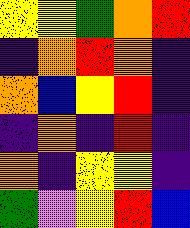[["yellow", "yellow", "green", "orange", "red"], ["indigo", "orange", "red", "orange", "indigo"], ["orange", "blue", "yellow", "red", "indigo"], ["indigo", "orange", "indigo", "red", "indigo"], ["orange", "indigo", "yellow", "yellow", "indigo"], ["green", "violet", "yellow", "red", "blue"]]